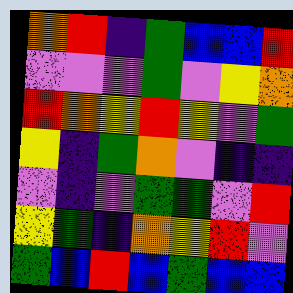[["orange", "red", "indigo", "green", "blue", "blue", "red"], ["violet", "violet", "violet", "green", "violet", "yellow", "orange"], ["red", "orange", "yellow", "red", "yellow", "violet", "green"], ["yellow", "indigo", "green", "orange", "violet", "indigo", "indigo"], ["violet", "indigo", "violet", "green", "green", "violet", "red"], ["yellow", "green", "indigo", "orange", "yellow", "red", "violet"], ["green", "blue", "red", "blue", "green", "blue", "blue"]]